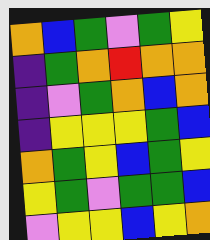[["orange", "blue", "green", "violet", "green", "yellow"], ["indigo", "green", "orange", "red", "orange", "orange"], ["indigo", "violet", "green", "orange", "blue", "orange"], ["indigo", "yellow", "yellow", "yellow", "green", "blue"], ["orange", "green", "yellow", "blue", "green", "yellow"], ["yellow", "green", "violet", "green", "green", "blue"], ["violet", "yellow", "yellow", "blue", "yellow", "orange"]]